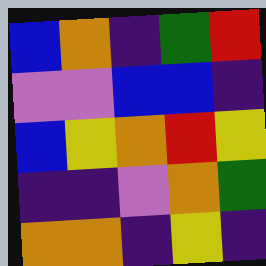[["blue", "orange", "indigo", "green", "red"], ["violet", "violet", "blue", "blue", "indigo"], ["blue", "yellow", "orange", "red", "yellow"], ["indigo", "indigo", "violet", "orange", "green"], ["orange", "orange", "indigo", "yellow", "indigo"]]